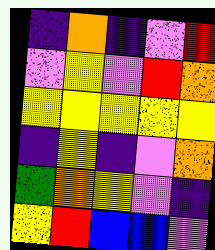[["indigo", "orange", "indigo", "violet", "red"], ["violet", "yellow", "violet", "red", "orange"], ["yellow", "yellow", "yellow", "yellow", "yellow"], ["indigo", "yellow", "indigo", "violet", "orange"], ["green", "orange", "yellow", "violet", "indigo"], ["yellow", "red", "blue", "blue", "violet"]]